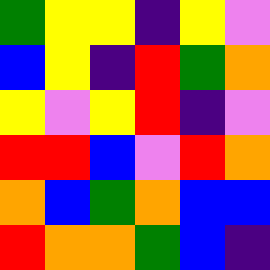[["green", "yellow", "yellow", "indigo", "yellow", "violet"], ["blue", "yellow", "indigo", "red", "green", "orange"], ["yellow", "violet", "yellow", "red", "indigo", "violet"], ["red", "red", "blue", "violet", "red", "orange"], ["orange", "blue", "green", "orange", "blue", "blue"], ["red", "orange", "orange", "green", "blue", "indigo"]]